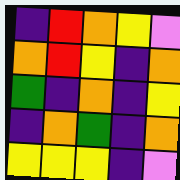[["indigo", "red", "orange", "yellow", "violet"], ["orange", "red", "yellow", "indigo", "orange"], ["green", "indigo", "orange", "indigo", "yellow"], ["indigo", "orange", "green", "indigo", "orange"], ["yellow", "yellow", "yellow", "indigo", "violet"]]